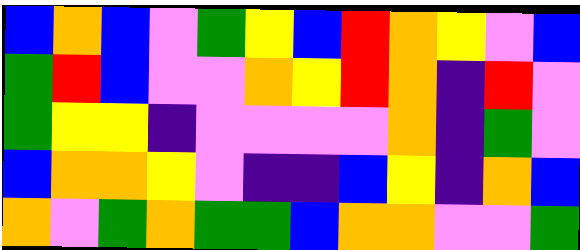[["blue", "orange", "blue", "violet", "green", "yellow", "blue", "red", "orange", "yellow", "violet", "blue"], ["green", "red", "blue", "violet", "violet", "orange", "yellow", "red", "orange", "indigo", "red", "violet"], ["green", "yellow", "yellow", "indigo", "violet", "violet", "violet", "violet", "orange", "indigo", "green", "violet"], ["blue", "orange", "orange", "yellow", "violet", "indigo", "indigo", "blue", "yellow", "indigo", "orange", "blue"], ["orange", "violet", "green", "orange", "green", "green", "blue", "orange", "orange", "violet", "violet", "green"]]